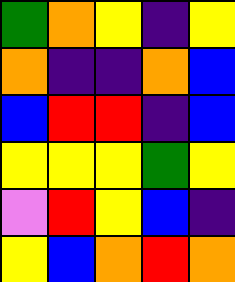[["green", "orange", "yellow", "indigo", "yellow"], ["orange", "indigo", "indigo", "orange", "blue"], ["blue", "red", "red", "indigo", "blue"], ["yellow", "yellow", "yellow", "green", "yellow"], ["violet", "red", "yellow", "blue", "indigo"], ["yellow", "blue", "orange", "red", "orange"]]